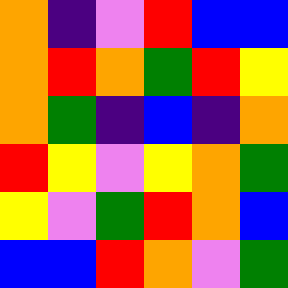[["orange", "indigo", "violet", "red", "blue", "blue"], ["orange", "red", "orange", "green", "red", "yellow"], ["orange", "green", "indigo", "blue", "indigo", "orange"], ["red", "yellow", "violet", "yellow", "orange", "green"], ["yellow", "violet", "green", "red", "orange", "blue"], ["blue", "blue", "red", "orange", "violet", "green"]]